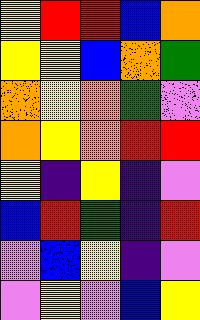[["yellow", "red", "red", "blue", "orange"], ["yellow", "yellow", "blue", "orange", "green"], ["orange", "yellow", "orange", "green", "violet"], ["orange", "yellow", "orange", "red", "red"], ["yellow", "indigo", "yellow", "indigo", "violet"], ["blue", "red", "green", "indigo", "red"], ["violet", "blue", "yellow", "indigo", "violet"], ["violet", "yellow", "violet", "blue", "yellow"]]